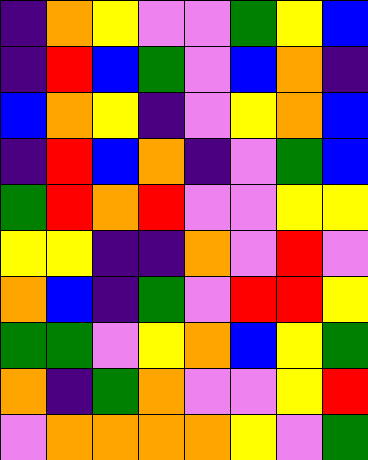[["indigo", "orange", "yellow", "violet", "violet", "green", "yellow", "blue"], ["indigo", "red", "blue", "green", "violet", "blue", "orange", "indigo"], ["blue", "orange", "yellow", "indigo", "violet", "yellow", "orange", "blue"], ["indigo", "red", "blue", "orange", "indigo", "violet", "green", "blue"], ["green", "red", "orange", "red", "violet", "violet", "yellow", "yellow"], ["yellow", "yellow", "indigo", "indigo", "orange", "violet", "red", "violet"], ["orange", "blue", "indigo", "green", "violet", "red", "red", "yellow"], ["green", "green", "violet", "yellow", "orange", "blue", "yellow", "green"], ["orange", "indigo", "green", "orange", "violet", "violet", "yellow", "red"], ["violet", "orange", "orange", "orange", "orange", "yellow", "violet", "green"]]